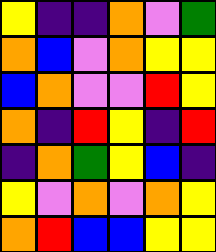[["yellow", "indigo", "indigo", "orange", "violet", "green"], ["orange", "blue", "violet", "orange", "yellow", "yellow"], ["blue", "orange", "violet", "violet", "red", "yellow"], ["orange", "indigo", "red", "yellow", "indigo", "red"], ["indigo", "orange", "green", "yellow", "blue", "indigo"], ["yellow", "violet", "orange", "violet", "orange", "yellow"], ["orange", "red", "blue", "blue", "yellow", "yellow"]]